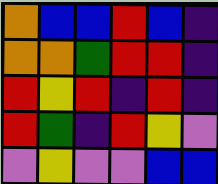[["orange", "blue", "blue", "red", "blue", "indigo"], ["orange", "orange", "green", "red", "red", "indigo"], ["red", "yellow", "red", "indigo", "red", "indigo"], ["red", "green", "indigo", "red", "yellow", "violet"], ["violet", "yellow", "violet", "violet", "blue", "blue"]]